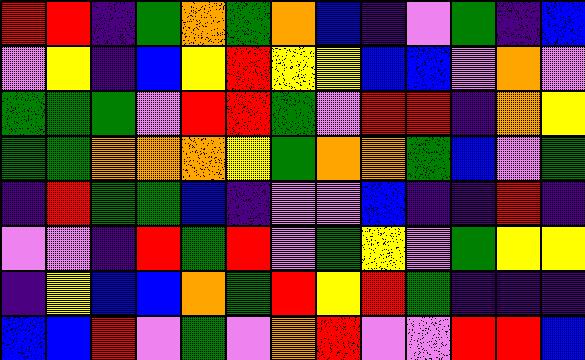[["red", "red", "indigo", "green", "orange", "green", "orange", "blue", "indigo", "violet", "green", "indigo", "blue"], ["violet", "yellow", "indigo", "blue", "yellow", "red", "yellow", "yellow", "blue", "blue", "violet", "orange", "violet"], ["green", "green", "green", "violet", "red", "red", "green", "violet", "red", "red", "indigo", "orange", "yellow"], ["green", "green", "orange", "orange", "orange", "yellow", "green", "orange", "orange", "green", "blue", "violet", "green"], ["indigo", "red", "green", "green", "blue", "indigo", "violet", "violet", "blue", "indigo", "indigo", "red", "indigo"], ["violet", "violet", "indigo", "red", "green", "red", "violet", "green", "yellow", "violet", "green", "yellow", "yellow"], ["indigo", "yellow", "blue", "blue", "orange", "green", "red", "yellow", "red", "green", "indigo", "indigo", "indigo"], ["blue", "blue", "red", "violet", "green", "violet", "orange", "red", "violet", "violet", "red", "red", "blue"]]